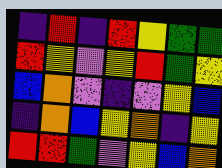[["indigo", "red", "indigo", "red", "yellow", "green", "green"], ["red", "yellow", "violet", "yellow", "red", "green", "yellow"], ["blue", "orange", "violet", "indigo", "violet", "yellow", "blue"], ["indigo", "orange", "blue", "yellow", "orange", "indigo", "yellow"], ["red", "red", "green", "violet", "yellow", "blue", "orange"]]